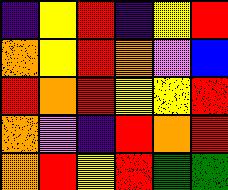[["indigo", "yellow", "red", "indigo", "yellow", "red"], ["orange", "yellow", "red", "orange", "violet", "blue"], ["red", "orange", "red", "yellow", "yellow", "red"], ["orange", "violet", "indigo", "red", "orange", "red"], ["orange", "red", "yellow", "red", "green", "green"]]